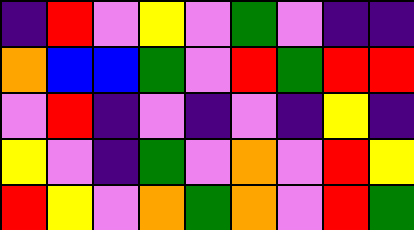[["indigo", "red", "violet", "yellow", "violet", "green", "violet", "indigo", "indigo"], ["orange", "blue", "blue", "green", "violet", "red", "green", "red", "red"], ["violet", "red", "indigo", "violet", "indigo", "violet", "indigo", "yellow", "indigo"], ["yellow", "violet", "indigo", "green", "violet", "orange", "violet", "red", "yellow"], ["red", "yellow", "violet", "orange", "green", "orange", "violet", "red", "green"]]